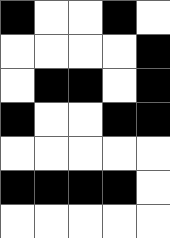[["black", "white", "white", "black", "white"], ["white", "white", "white", "white", "black"], ["white", "black", "black", "white", "black"], ["black", "white", "white", "black", "black"], ["white", "white", "white", "white", "white"], ["black", "black", "black", "black", "white"], ["white", "white", "white", "white", "white"]]